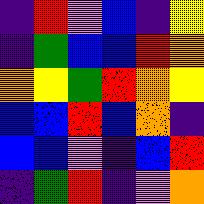[["indigo", "red", "violet", "blue", "indigo", "yellow"], ["indigo", "green", "blue", "blue", "red", "orange"], ["orange", "yellow", "green", "red", "orange", "yellow"], ["blue", "blue", "red", "blue", "orange", "indigo"], ["blue", "blue", "violet", "indigo", "blue", "red"], ["indigo", "green", "red", "indigo", "violet", "orange"]]